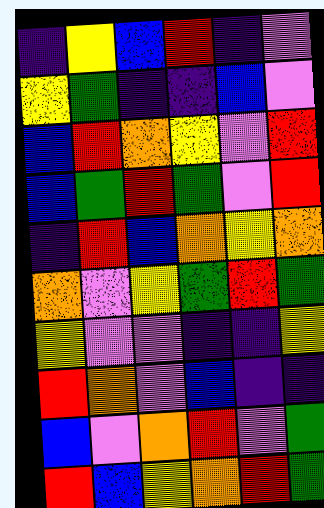[["indigo", "yellow", "blue", "red", "indigo", "violet"], ["yellow", "green", "indigo", "indigo", "blue", "violet"], ["blue", "red", "orange", "yellow", "violet", "red"], ["blue", "green", "red", "green", "violet", "red"], ["indigo", "red", "blue", "orange", "yellow", "orange"], ["orange", "violet", "yellow", "green", "red", "green"], ["yellow", "violet", "violet", "indigo", "indigo", "yellow"], ["red", "orange", "violet", "blue", "indigo", "indigo"], ["blue", "violet", "orange", "red", "violet", "green"], ["red", "blue", "yellow", "orange", "red", "green"]]